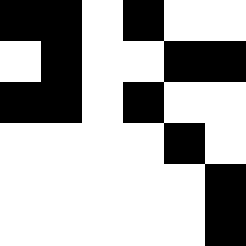[["black", "black", "white", "black", "white", "white"], ["white", "black", "white", "white", "black", "black"], ["black", "black", "white", "black", "white", "white"], ["white", "white", "white", "white", "black", "white"], ["white", "white", "white", "white", "white", "black"], ["white", "white", "white", "white", "white", "black"]]